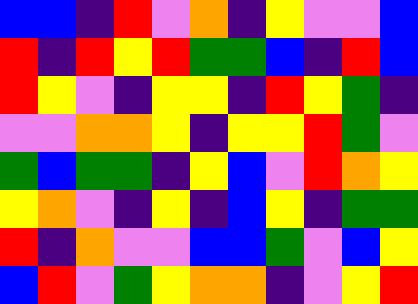[["blue", "blue", "indigo", "red", "violet", "orange", "indigo", "yellow", "violet", "violet", "blue"], ["red", "indigo", "red", "yellow", "red", "green", "green", "blue", "indigo", "red", "blue"], ["red", "yellow", "violet", "indigo", "yellow", "yellow", "indigo", "red", "yellow", "green", "indigo"], ["violet", "violet", "orange", "orange", "yellow", "indigo", "yellow", "yellow", "red", "green", "violet"], ["green", "blue", "green", "green", "indigo", "yellow", "blue", "violet", "red", "orange", "yellow"], ["yellow", "orange", "violet", "indigo", "yellow", "indigo", "blue", "yellow", "indigo", "green", "green"], ["red", "indigo", "orange", "violet", "violet", "blue", "blue", "green", "violet", "blue", "yellow"], ["blue", "red", "violet", "green", "yellow", "orange", "orange", "indigo", "violet", "yellow", "red"]]